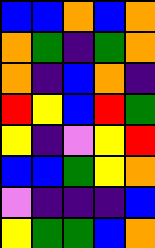[["blue", "blue", "orange", "blue", "orange"], ["orange", "green", "indigo", "green", "orange"], ["orange", "indigo", "blue", "orange", "indigo"], ["red", "yellow", "blue", "red", "green"], ["yellow", "indigo", "violet", "yellow", "red"], ["blue", "blue", "green", "yellow", "orange"], ["violet", "indigo", "indigo", "indigo", "blue"], ["yellow", "green", "green", "blue", "orange"]]